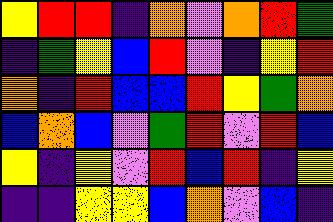[["yellow", "red", "red", "indigo", "orange", "violet", "orange", "red", "green"], ["indigo", "green", "yellow", "blue", "red", "violet", "indigo", "yellow", "red"], ["orange", "indigo", "red", "blue", "blue", "red", "yellow", "green", "orange"], ["blue", "orange", "blue", "violet", "green", "red", "violet", "red", "blue"], ["yellow", "indigo", "yellow", "violet", "red", "blue", "red", "indigo", "yellow"], ["indigo", "indigo", "yellow", "yellow", "blue", "orange", "violet", "blue", "indigo"]]